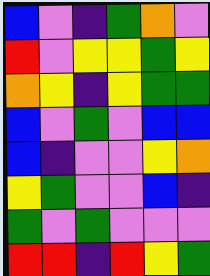[["blue", "violet", "indigo", "green", "orange", "violet"], ["red", "violet", "yellow", "yellow", "green", "yellow"], ["orange", "yellow", "indigo", "yellow", "green", "green"], ["blue", "violet", "green", "violet", "blue", "blue"], ["blue", "indigo", "violet", "violet", "yellow", "orange"], ["yellow", "green", "violet", "violet", "blue", "indigo"], ["green", "violet", "green", "violet", "violet", "violet"], ["red", "red", "indigo", "red", "yellow", "green"]]